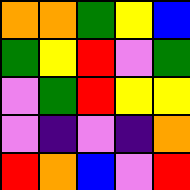[["orange", "orange", "green", "yellow", "blue"], ["green", "yellow", "red", "violet", "green"], ["violet", "green", "red", "yellow", "yellow"], ["violet", "indigo", "violet", "indigo", "orange"], ["red", "orange", "blue", "violet", "red"]]